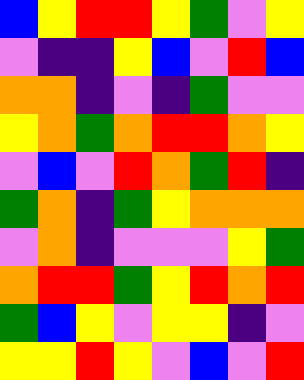[["blue", "yellow", "red", "red", "yellow", "green", "violet", "yellow"], ["violet", "indigo", "indigo", "yellow", "blue", "violet", "red", "blue"], ["orange", "orange", "indigo", "violet", "indigo", "green", "violet", "violet"], ["yellow", "orange", "green", "orange", "red", "red", "orange", "yellow"], ["violet", "blue", "violet", "red", "orange", "green", "red", "indigo"], ["green", "orange", "indigo", "green", "yellow", "orange", "orange", "orange"], ["violet", "orange", "indigo", "violet", "violet", "violet", "yellow", "green"], ["orange", "red", "red", "green", "yellow", "red", "orange", "red"], ["green", "blue", "yellow", "violet", "yellow", "yellow", "indigo", "violet"], ["yellow", "yellow", "red", "yellow", "violet", "blue", "violet", "red"]]